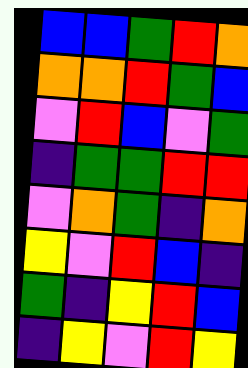[["blue", "blue", "green", "red", "orange"], ["orange", "orange", "red", "green", "blue"], ["violet", "red", "blue", "violet", "green"], ["indigo", "green", "green", "red", "red"], ["violet", "orange", "green", "indigo", "orange"], ["yellow", "violet", "red", "blue", "indigo"], ["green", "indigo", "yellow", "red", "blue"], ["indigo", "yellow", "violet", "red", "yellow"]]